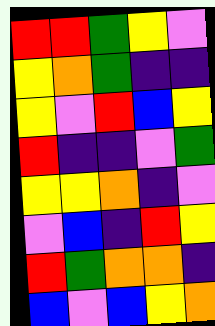[["red", "red", "green", "yellow", "violet"], ["yellow", "orange", "green", "indigo", "indigo"], ["yellow", "violet", "red", "blue", "yellow"], ["red", "indigo", "indigo", "violet", "green"], ["yellow", "yellow", "orange", "indigo", "violet"], ["violet", "blue", "indigo", "red", "yellow"], ["red", "green", "orange", "orange", "indigo"], ["blue", "violet", "blue", "yellow", "orange"]]